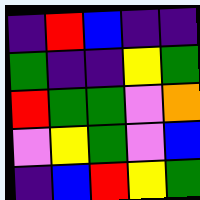[["indigo", "red", "blue", "indigo", "indigo"], ["green", "indigo", "indigo", "yellow", "green"], ["red", "green", "green", "violet", "orange"], ["violet", "yellow", "green", "violet", "blue"], ["indigo", "blue", "red", "yellow", "green"]]